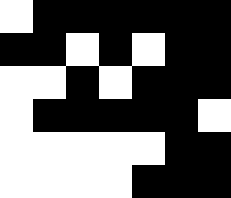[["white", "black", "black", "black", "black", "black", "black"], ["black", "black", "white", "black", "white", "black", "black"], ["white", "white", "black", "white", "black", "black", "black"], ["white", "black", "black", "black", "black", "black", "white"], ["white", "white", "white", "white", "white", "black", "black"], ["white", "white", "white", "white", "black", "black", "black"]]